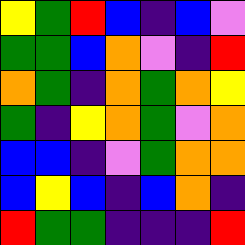[["yellow", "green", "red", "blue", "indigo", "blue", "violet"], ["green", "green", "blue", "orange", "violet", "indigo", "red"], ["orange", "green", "indigo", "orange", "green", "orange", "yellow"], ["green", "indigo", "yellow", "orange", "green", "violet", "orange"], ["blue", "blue", "indigo", "violet", "green", "orange", "orange"], ["blue", "yellow", "blue", "indigo", "blue", "orange", "indigo"], ["red", "green", "green", "indigo", "indigo", "indigo", "red"]]